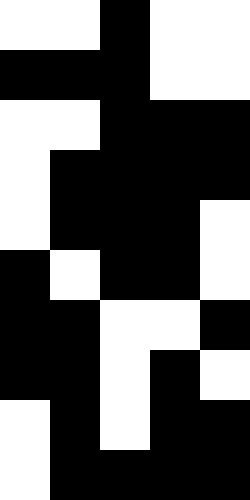[["white", "white", "black", "white", "white"], ["black", "black", "black", "white", "white"], ["white", "white", "black", "black", "black"], ["white", "black", "black", "black", "black"], ["white", "black", "black", "black", "white"], ["black", "white", "black", "black", "white"], ["black", "black", "white", "white", "black"], ["black", "black", "white", "black", "white"], ["white", "black", "white", "black", "black"], ["white", "black", "black", "black", "black"]]